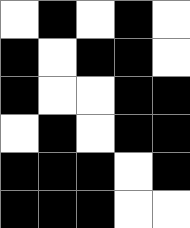[["white", "black", "white", "black", "white"], ["black", "white", "black", "black", "white"], ["black", "white", "white", "black", "black"], ["white", "black", "white", "black", "black"], ["black", "black", "black", "white", "black"], ["black", "black", "black", "white", "white"]]